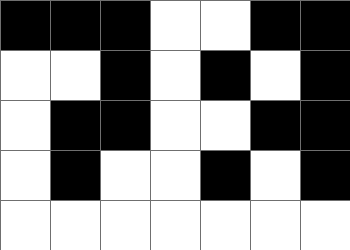[["black", "black", "black", "white", "white", "black", "black"], ["white", "white", "black", "white", "black", "white", "black"], ["white", "black", "black", "white", "white", "black", "black"], ["white", "black", "white", "white", "black", "white", "black"], ["white", "white", "white", "white", "white", "white", "white"]]